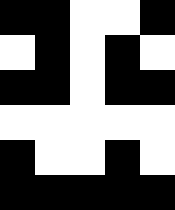[["black", "black", "white", "white", "black"], ["white", "black", "white", "black", "white"], ["black", "black", "white", "black", "black"], ["white", "white", "white", "white", "white"], ["black", "white", "white", "black", "white"], ["black", "black", "black", "black", "black"]]